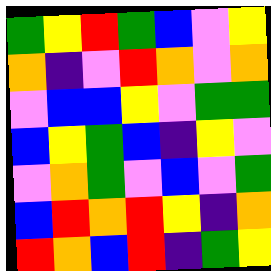[["green", "yellow", "red", "green", "blue", "violet", "yellow"], ["orange", "indigo", "violet", "red", "orange", "violet", "orange"], ["violet", "blue", "blue", "yellow", "violet", "green", "green"], ["blue", "yellow", "green", "blue", "indigo", "yellow", "violet"], ["violet", "orange", "green", "violet", "blue", "violet", "green"], ["blue", "red", "orange", "red", "yellow", "indigo", "orange"], ["red", "orange", "blue", "red", "indigo", "green", "yellow"]]